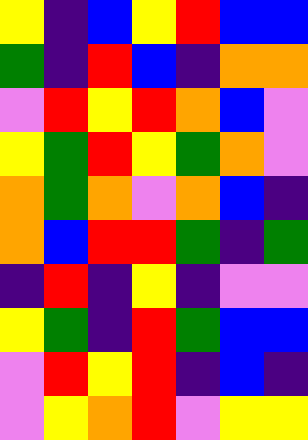[["yellow", "indigo", "blue", "yellow", "red", "blue", "blue"], ["green", "indigo", "red", "blue", "indigo", "orange", "orange"], ["violet", "red", "yellow", "red", "orange", "blue", "violet"], ["yellow", "green", "red", "yellow", "green", "orange", "violet"], ["orange", "green", "orange", "violet", "orange", "blue", "indigo"], ["orange", "blue", "red", "red", "green", "indigo", "green"], ["indigo", "red", "indigo", "yellow", "indigo", "violet", "violet"], ["yellow", "green", "indigo", "red", "green", "blue", "blue"], ["violet", "red", "yellow", "red", "indigo", "blue", "indigo"], ["violet", "yellow", "orange", "red", "violet", "yellow", "yellow"]]